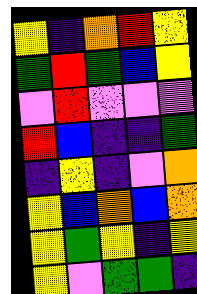[["yellow", "indigo", "orange", "red", "yellow"], ["green", "red", "green", "blue", "yellow"], ["violet", "red", "violet", "violet", "violet"], ["red", "blue", "indigo", "indigo", "green"], ["indigo", "yellow", "indigo", "violet", "orange"], ["yellow", "blue", "orange", "blue", "orange"], ["yellow", "green", "yellow", "indigo", "yellow"], ["yellow", "violet", "green", "green", "indigo"]]